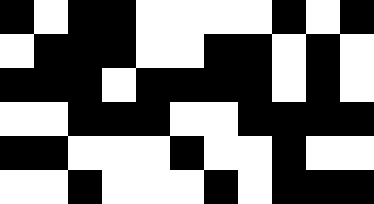[["black", "white", "black", "black", "white", "white", "white", "white", "black", "white", "black"], ["white", "black", "black", "black", "white", "white", "black", "black", "white", "black", "white"], ["black", "black", "black", "white", "black", "black", "black", "black", "white", "black", "white"], ["white", "white", "black", "black", "black", "white", "white", "black", "black", "black", "black"], ["black", "black", "white", "white", "white", "black", "white", "white", "black", "white", "white"], ["white", "white", "black", "white", "white", "white", "black", "white", "black", "black", "black"]]